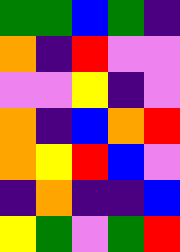[["green", "green", "blue", "green", "indigo"], ["orange", "indigo", "red", "violet", "violet"], ["violet", "violet", "yellow", "indigo", "violet"], ["orange", "indigo", "blue", "orange", "red"], ["orange", "yellow", "red", "blue", "violet"], ["indigo", "orange", "indigo", "indigo", "blue"], ["yellow", "green", "violet", "green", "red"]]